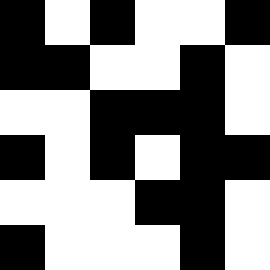[["black", "white", "black", "white", "white", "black"], ["black", "black", "white", "white", "black", "white"], ["white", "white", "black", "black", "black", "white"], ["black", "white", "black", "white", "black", "black"], ["white", "white", "white", "black", "black", "white"], ["black", "white", "white", "white", "black", "white"]]